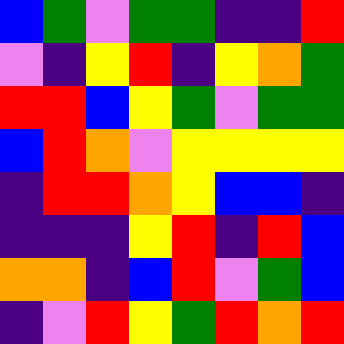[["blue", "green", "violet", "green", "green", "indigo", "indigo", "red"], ["violet", "indigo", "yellow", "red", "indigo", "yellow", "orange", "green"], ["red", "red", "blue", "yellow", "green", "violet", "green", "green"], ["blue", "red", "orange", "violet", "yellow", "yellow", "yellow", "yellow"], ["indigo", "red", "red", "orange", "yellow", "blue", "blue", "indigo"], ["indigo", "indigo", "indigo", "yellow", "red", "indigo", "red", "blue"], ["orange", "orange", "indigo", "blue", "red", "violet", "green", "blue"], ["indigo", "violet", "red", "yellow", "green", "red", "orange", "red"]]